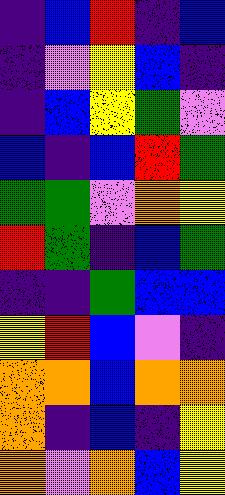[["indigo", "blue", "red", "indigo", "blue"], ["indigo", "violet", "yellow", "blue", "indigo"], ["indigo", "blue", "yellow", "green", "violet"], ["blue", "indigo", "blue", "red", "green"], ["green", "green", "violet", "orange", "yellow"], ["red", "green", "indigo", "blue", "green"], ["indigo", "indigo", "green", "blue", "blue"], ["yellow", "red", "blue", "violet", "indigo"], ["orange", "orange", "blue", "orange", "orange"], ["orange", "indigo", "blue", "indigo", "yellow"], ["orange", "violet", "orange", "blue", "yellow"]]